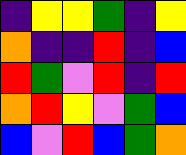[["indigo", "yellow", "yellow", "green", "indigo", "yellow"], ["orange", "indigo", "indigo", "red", "indigo", "blue"], ["red", "green", "violet", "red", "indigo", "red"], ["orange", "red", "yellow", "violet", "green", "blue"], ["blue", "violet", "red", "blue", "green", "orange"]]